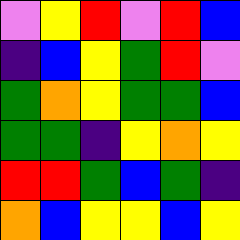[["violet", "yellow", "red", "violet", "red", "blue"], ["indigo", "blue", "yellow", "green", "red", "violet"], ["green", "orange", "yellow", "green", "green", "blue"], ["green", "green", "indigo", "yellow", "orange", "yellow"], ["red", "red", "green", "blue", "green", "indigo"], ["orange", "blue", "yellow", "yellow", "blue", "yellow"]]